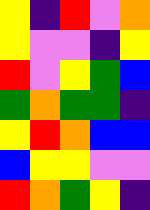[["yellow", "indigo", "red", "violet", "orange"], ["yellow", "violet", "violet", "indigo", "yellow"], ["red", "violet", "yellow", "green", "blue"], ["green", "orange", "green", "green", "indigo"], ["yellow", "red", "orange", "blue", "blue"], ["blue", "yellow", "yellow", "violet", "violet"], ["red", "orange", "green", "yellow", "indigo"]]